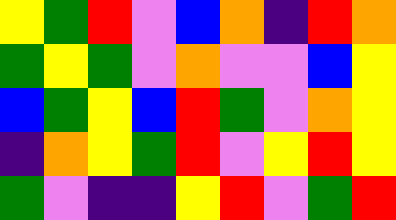[["yellow", "green", "red", "violet", "blue", "orange", "indigo", "red", "orange"], ["green", "yellow", "green", "violet", "orange", "violet", "violet", "blue", "yellow"], ["blue", "green", "yellow", "blue", "red", "green", "violet", "orange", "yellow"], ["indigo", "orange", "yellow", "green", "red", "violet", "yellow", "red", "yellow"], ["green", "violet", "indigo", "indigo", "yellow", "red", "violet", "green", "red"]]